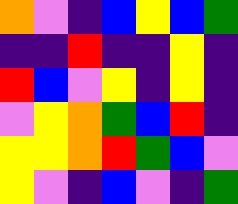[["orange", "violet", "indigo", "blue", "yellow", "blue", "green"], ["indigo", "indigo", "red", "indigo", "indigo", "yellow", "indigo"], ["red", "blue", "violet", "yellow", "indigo", "yellow", "indigo"], ["violet", "yellow", "orange", "green", "blue", "red", "indigo"], ["yellow", "yellow", "orange", "red", "green", "blue", "violet"], ["yellow", "violet", "indigo", "blue", "violet", "indigo", "green"]]